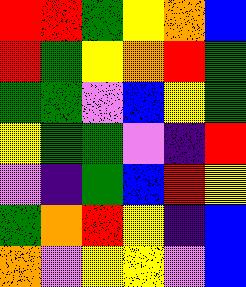[["red", "red", "green", "yellow", "orange", "blue"], ["red", "green", "yellow", "orange", "red", "green"], ["green", "green", "violet", "blue", "yellow", "green"], ["yellow", "green", "green", "violet", "indigo", "red"], ["violet", "indigo", "green", "blue", "red", "yellow"], ["green", "orange", "red", "yellow", "indigo", "blue"], ["orange", "violet", "yellow", "yellow", "violet", "blue"]]